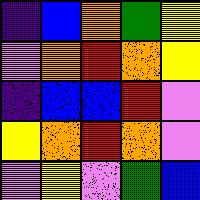[["indigo", "blue", "orange", "green", "yellow"], ["violet", "orange", "red", "orange", "yellow"], ["indigo", "blue", "blue", "red", "violet"], ["yellow", "orange", "red", "orange", "violet"], ["violet", "yellow", "violet", "green", "blue"]]